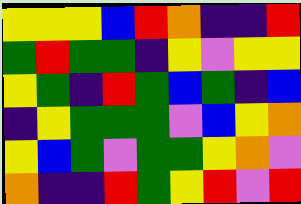[["yellow", "yellow", "yellow", "blue", "red", "orange", "indigo", "indigo", "red"], ["green", "red", "green", "green", "indigo", "yellow", "violet", "yellow", "yellow"], ["yellow", "green", "indigo", "red", "green", "blue", "green", "indigo", "blue"], ["indigo", "yellow", "green", "green", "green", "violet", "blue", "yellow", "orange"], ["yellow", "blue", "green", "violet", "green", "green", "yellow", "orange", "violet"], ["orange", "indigo", "indigo", "red", "green", "yellow", "red", "violet", "red"]]